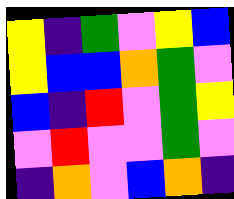[["yellow", "indigo", "green", "violet", "yellow", "blue"], ["yellow", "blue", "blue", "orange", "green", "violet"], ["blue", "indigo", "red", "violet", "green", "yellow"], ["violet", "red", "violet", "violet", "green", "violet"], ["indigo", "orange", "violet", "blue", "orange", "indigo"]]